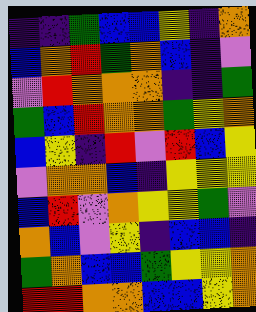[["indigo", "indigo", "green", "blue", "blue", "yellow", "indigo", "orange"], ["blue", "orange", "red", "green", "orange", "blue", "indigo", "violet"], ["violet", "red", "orange", "orange", "orange", "indigo", "indigo", "green"], ["green", "blue", "red", "orange", "orange", "green", "yellow", "orange"], ["blue", "yellow", "indigo", "red", "violet", "red", "blue", "yellow"], ["violet", "orange", "orange", "blue", "indigo", "yellow", "yellow", "yellow"], ["blue", "red", "violet", "orange", "yellow", "yellow", "green", "violet"], ["orange", "blue", "violet", "yellow", "indigo", "blue", "blue", "indigo"], ["green", "orange", "blue", "blue", "green", "yellow", "yellow", "orange"], ["red", "red", "orange", "orange", "blue", "blue", "yellow", "orange"]]